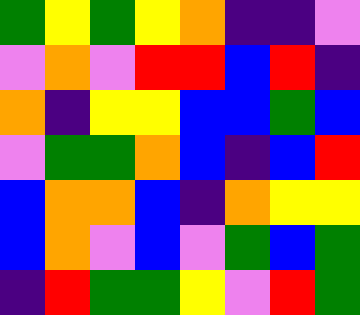[["green", "yellow", "green", "yellow", "orange", "indigo", "indigo", "violet"], ["violet", "orange", "violet", "red", "red", "blue", "red", "indigo"], ["orange", "indigo", "yellow", "yellow", "blue", "blue", "green", "blue"], ["violet", "green", "green", "orange", "blue", "indigo", "blue", "red"], ["blue", "orange", "orange", "blue", "indigo", "orange", "yellow", "yellow"], ["blue", "orange", "violet", "blue", "violet", "green", "blue", "green"], ["indigo", "red", "green", "green", "yellow", "violet", "red", "green"]]